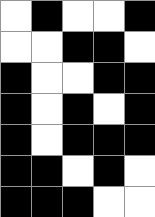[["white", "black", "white", "white", "black"], ["white", "white", "black", "black", "white"], ["black", "white", "white", "black", "black"], ["black", "white", "black", "white", "black"], ["black", "white", "black", "black", "black"], ["black", "black", "white", "black", "white"], ["black", "black", "black", "white", "white"]]